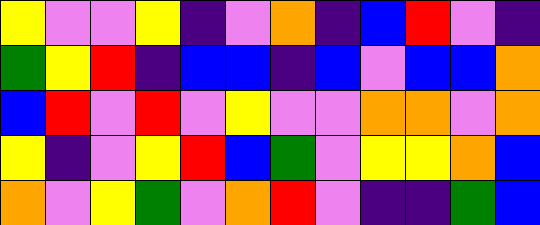[["yellow", "violet", "violet", "yellow", "indigo", "violet", "orange", "indigo", "blue", "red", "violet", "indigo"], ["green", "yellow", "red", "indigo", "blue", "blue", "indigo", "blue", "violet", "blue", "blue", "orange"], ["blue", "red", "violet", "red", "violet", "yellow", "violet", "violet", "orange", "orange", "violet", "orange"], ["yellow", "indigo", "violet", "yellow", "red", "blue", "green", "violet", "yellow", "yellow", "orange", "blue"], ["orange", "violet", "yellow", "green", "violet", "orange", "red", "violet", "indigo", "indigo", "green", "blue"]]